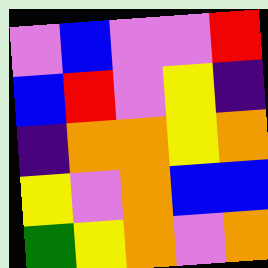[["violet", "blue", "violet", "violet", "red"], ["blue", "red", "violet", "yellow", "indigo"], ["indigo", "orange", "orange", "yellow", "orange"], ["yellow", "violet", "orange", "blue", "blue"], ["green", "yellow", "orange", "violet", "orange"]]